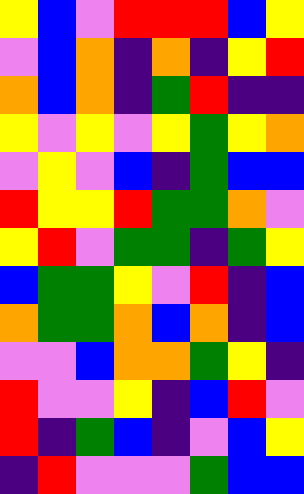[["yellow", "blue", "violet", "red", "red", "red", "blue", "yellow"], ["violet", "blue", "orange", "indigo", "orange", "indigo", "yellow", "red"], ["orange", "blue", "orange", "indigo", "green", "red", "indigo", "indigo"], ["yellow", "violet", "yellow", "violet", "yellow", "green", "yellow", "orange"], ["violet", "yellow", "violet", "blue", "indigo", "green", "blue", "blue"], ["red", "yellow", "yellow", "red", "green", "green", "orange", "violet"], ["yellow", "red", "violet", "green", "green", "indigo", "green", "yellow"], ["blue", "green", "green", "yellow", "violet", "red", "indigo", "blue"], ["orange", "green", "green", "orange", "blue", "orange", "indigo", "blue"], ["violet", "violet", "blue", "orange", "orange", "green", "yellow", "indigo"], ["red", "violet", "violet", "yellow", "indigo", "blue", "red", "violet"], ["red", "indigo", "green", "blue", "indigo", "violet", "blue", "yellow"], ["indigo", "red", "violet", "violet", "violet", "green", "blue", "blue"]]